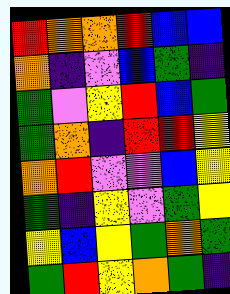[["red", "orange", "orange", "red", "blue", "blue"], ["orange", "indigo", "violet", "blue", "green", "indigo"], ["green", "violet", "yellow", "red", "blue", "green"], ["green", "orange", "indigo", "red", "red", "yellow"], ["orange", "red", "violet", "violet", "blue", "yellow"], ["green", "indigo", "yellow", "violet", "green", "yellow"], ["yellow", "blue", "yellow", "green", "orange", "green"], ["green", "red", "yellow", "orange", "green", "indigo"]]